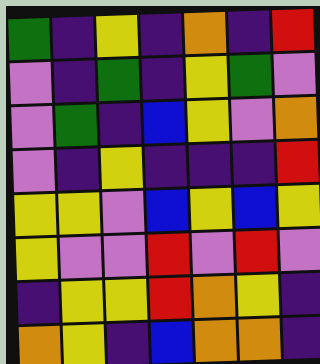[["green", "indigo", "yellow", "indigo", "orange", "indigo", "red"], ["violet", "indigo", "green", "indigo", "yellow", "green", "violet"], ["violet", "green", "indigo", "blue", "yellow", "violet", "orange"], ["violet", "indigo", "yellow", "indigo", "indigo", "indigo", "red"], ["yellow", "yellow", "violet", "blue", "yellow", "blue", "yellow"], ["yellow", "violet", "violet", "red", "violet", "red", "violet"], ["indigo", "yellow", "yellow", "red", "orange", "yellow", "indigo"], ["orange", "yellow", "indigo", "blue", "orange", "orange", "indigo"]]